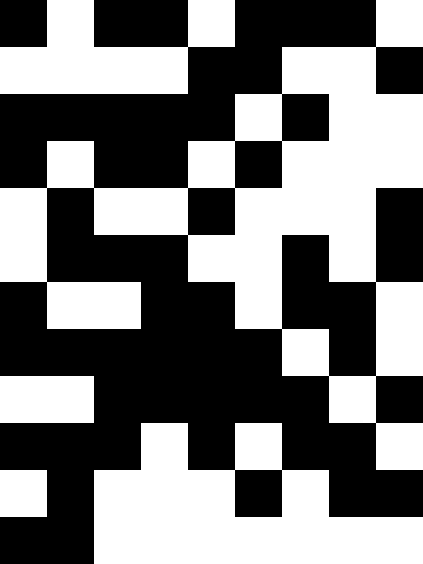[["black", "white", "black", "black", "white", "black", "black", "black", "white"], ["white", "white", "white", "white", "black", "black", "white", "white", "black"], ["black", "black", "black", "black", "black", "white", "black", "white", "white"], ["black", "white", "black", "black", "white", "black", "white", "white", "white"], ["white", "black", "white", "white", "black", "white", "white", "white", "black"], ["white", "black", "black", "black", "white", "white", "black", "white", "black"], ["black", "white", "white", "black", "black", "white", "black", "black", "white"], ["black", "black", "black", "black", "black", "black", "white", "black", "white"], ["white", "white", "black", "black", "black", "black", "black", "white", "black"], ["black", "black", "black", "white", "black", "white", "black", "black", "white"], ["white", "black", "white", "white", "white", "black", "white", "black", "black"], ["black", "black", "white", "white", "white", "white", "white", "white", "white"]]